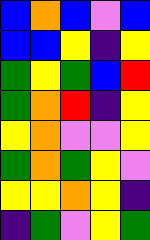[["blue", "orange", "blue", "violet", "blue"], ["blue", "blue", "yellow", "indigo", "yellow"], ["green", "yellow", "green", "blue", "red"], ["green", "orange", "red", "indigo", "yellow"], ["yellow", "orange", "violet", "violet", "yellow"], ["green", "orange", "green", "yellow", "violet"], ["yellow", "yellow", "orange", "yellow", "indigo"], ["indigo", "green", "violet", "yellow", "green"]]